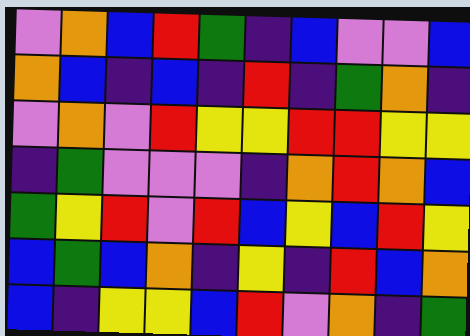[["violet", "orange", "blue", "red", "green", "indigo", "blue", "violet", "violet", "blue"], ["orange", "blue", "indigo", "blue", "indigo", "red", "indigo", "green", "orange", "indigo"], ["violet", "orange", "violet", "red", "yellow", "yellow", "red", "red", "yellow", "yellow"], ["indigo", "green", "violet", "violet", "violet", "indigo", "orange", "red", "orange", "blue"], ["green", "yellow", "red", "violet", "red", "blue", "yellow", "blue", "red", "yellow"], ["blue", "green", "blue", "orange", "indigo", "yellow", "indigo", "red", "blue", "orange"], ["blue", "indigo", "yellow", "yellow", "blue", "red", "violet", "orange", "indigo", "green"]]